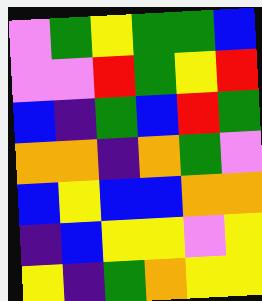[["violet", "green", "yellow", "green", "green", "blue"], ["violet", "violet", "red", "green", "yellow", "red"], ["blue", "indigo", "green", "blue", "red", "green"], ["orange", "orange", "indigo", "orange", "green", "violet"], ["blue", "yellow", "blue", "blue", "orange", "orange"], ["indigo", "blue", "yellow", "yellow", "violet", "yellow"], ["yellow", "indigo", "green", "orange", "yellow", "yellow"]]